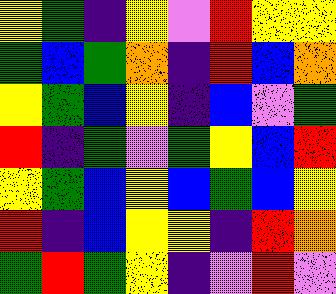[["yellow", "green", "indigo", "yellow", "violet", "red", "yellow", "yellow"], ["green", "blue", "green", "orange", "indigo", "red", "blue", "orange"], ["yellow", "green", "blue", "yellow", "indigo", "blue", "violet", "green"], ["red", "indigo", "green", "violet", "green", "yellow", "blue", "red"], ["yellow", "green", "blue", "yellow", "blue", "green", "blue", "yellow"], ["red", "indigo", "blue", "yellow", "yellow", "indigo", "red", "orange"], ["green", "red", "green", "yellow", "indigo", "violet", "red", "violet"]]